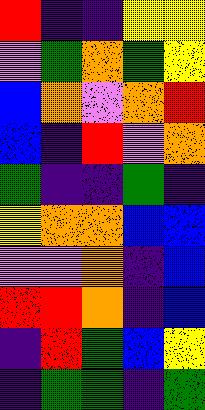[["red", "indigo", "indigo", "yellow", "yellow"], ["violet", "green", "orange", "green", "yellow"], ["blue", "orange", "violet", "orange", "red"], ["blue", "indigo", "red", "violet", "orange"], ["green", "indigo", "indigo", "green", "indigo"], ["yellow", "orange", "orange", "blue", "blue"], ["violet", "violet", "orange", "indigo", "blue"], ["red", "red", "orange", "indigo", "blue"], ["indigo", "red", "green", "blue", "yellow"], ["indigo", "green", "green", "indigo", "green"]]